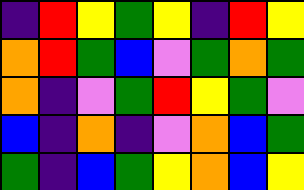[["indigo", "red", "yellow", "green", "yellow", "indigo", "red", "yellow"], ["orange", "red", "green", "blue", "violet", "green", "orange", "green"], ["orange", "indigo", "violet", "green", "red", "yellow", "green", "violet"], ["blue", "indigo", "orange", "indigo", "violet", "orange", "blue", "green"], ["green", "indigo", "blue", "green", "yellow", "orange", "blue", "yellow"]]